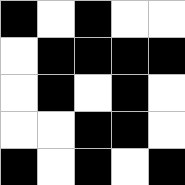[["black", "white", "black", "white", "white"], ["white", "black", "black", "black", "black"], ["white", "black", "white", "black", "white"], ["white", "white", "black", "black", "white"], ["black", "white", "black", "white", "black"]]